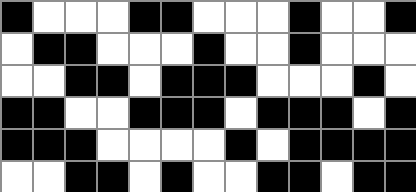[["black", "white", "white", "white", "black", "black", "white", "white", "white", "black", "white", "white", "black"], ["white", "black", "black", "white", "white", "white", "black", "white", "white", "black", "white", "white", "white"], ["white", "white", "black", "black", "white", "black", "black", "black", "white", "white", "white", "black", "white"], ["black", "black", "white", "white", "black", "black", "black", "white", "black", "black", "black", "white", "black"], ["black", "black", "black", "white", "white", "white", "white", "black", "white", "black", "black", "black", "black"], ["white", "white", "black", "black", "white", "black", "white", "white", "black", "black", "white", "black", "black"]]